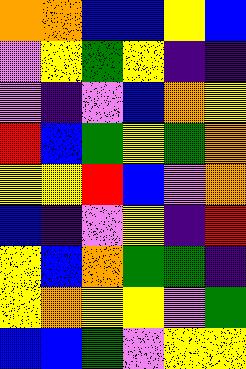[["orange", "orange", "blue", "blue", "yellow", "blue"], ["violet", "yellow", "green", "yellow", "indigo", "indigo"], ["violet", "indigo", "violet", "blue", "orange", "yellow"], ["red", "blue", "green", "yellow", "green", "orange"], ["yellow", "yellow", "red", "blue", "violet", "orange"], ["blue", "indigo", "violet", "yellow", "indigo", "red"], ["yellow", "blue", "orange", "green", "green", "indigo"], ["yellow", "orange", "yellow", "yellow", "violet", "green"], ["blue", "blue", "green", "violet", "yellow", "yellow"]]